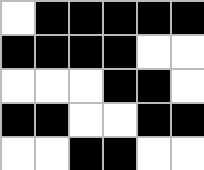[["white", "black", "black", "black", "black", "black"], ["black", "black", "black", "black", "white", "white"], ["white", "white", "white", "black", "black", "white"], ["black", "black", "white", "white", "black", "black"], ["white", "white", "black", "black", "white", "white"]]